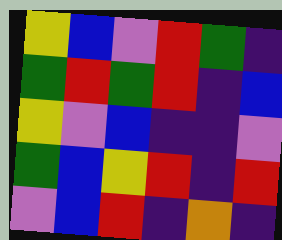[["yellow", "blue", "violet", "red", "green", "indigo"], ["green", "red", "green", "red", "indigo", "blue"], ["yellow", "violet", "blue", "indigo", "indigo", "violet"], ["green", "blue", "yellow", "red", "indigo", "red"], ["violet", "blue", "red", "indigo", "orange", "indigo"]]